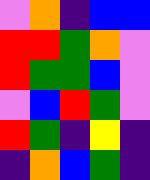[["violet", "orange", "indigo", "blue", "blue"], ["red", "red", "green", "orange", "violet"], ["red", "green", "green", "blue", "violet"], ["violet", "blue", "red", "green", "violet"], ["red", "green", "indigo", "yellow", "indigo"], ["indigo", "orange", "blue", "green", "indigo"]]